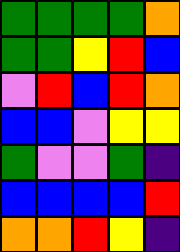[["green", "green", "green", "green", "orange"], ["green", "green", "yellow", "red", "blue"], ["violet", "red", "blue", "red", "orange"], ["blue", "blue", "violet", "yellow", "yellow"], ["green", "violet", "violet", "green", "indigo"], ["blue", "blue", "blue", "blue", "red"], ["orange", "orange", "red", "yellow", "indigo"]]